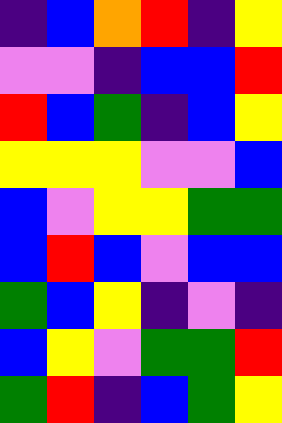[["indigo", "blue", "orange", "red", "indigo", "yellow"], ["violet", "violet", "indigo", "blue", "blue", "red"], ["red", "blue", "green", "indigo", "blue", "yellow"], ["yellow", "yellow", "yellow", "violet", "violet", "blue"], ["blue", "violet", "yellow", "yellow", "green", "green"], ["blue", "red", "blue", "violet", "blue", "blue"], ["green", "blue", "yellow", "indigo", "violet", "indigo"], ["blue", "yellow", "violet", "green", "green", "red"], ["green", "red", "indigo", "blue", "green", "yellow"]]